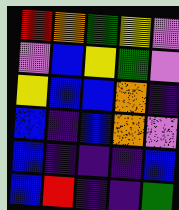[["red", "orange", "green", "yellow", "violet"], ["violet", "blue", "yellow", "green", "violet"], ["yellow", "blue", "blue", "orange", "indigo"], ["blue", "indigo", "blue", "orange", "violet"], ["blue", "indigo", "indigo", "indigo", "blue"], ["blue", "red", "indigo", "indigo", "green"]]